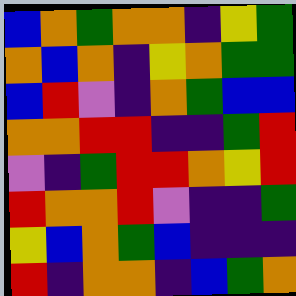[["blue", "orange", "green", "orange", "orange", "indigo", "yellow", "green"], ["orange", "blue", "orange", "indigo", "yellow", "orange", "green", "green"], ["blue", "red", "violet", "indigo", "orange", "green", "blue", "blue"], ["orange", "orange", "red", "red", "indigo", "indigo", "green", "red"], ["violet", "indigo", "green", "red", "red", "orange", "yellow", "red"], ["red", "orange", "orange", "red", "violet", "indigo", "indigo", "green"], ["yellow", "blue", "orange", "green", "blue", "indigo", "indigo", "indigo"], ["red", "indigo", "orange", "orange", "indigo", "blue", "green", "orange"]]